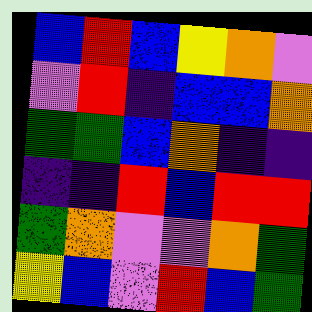[["blue", "red", "blue", "yellow", "orange", "violet"], ["violet", "red", "indigo", "blue", "blue", "orange"], ["green", "green", "blue", "orange", "indigo", "indigo"], ["indigo", "indigo", "red", "blue", "red", "red"], ["green", "orange", "violet", "violet", "orange", "green"], ["yellow", "blue", "violet", "red", "blue", "green"]]